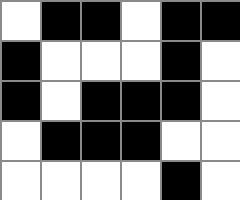[["white", "black", "black", "white", "black", "black"], ["black", "white", "white", "white", "black", "white"], ["black", "white", "black", "black", "black", "white"], ["white", "black", "black", "black", "white", "white"], ["white", "white", "white", "white", "black", "white"]]